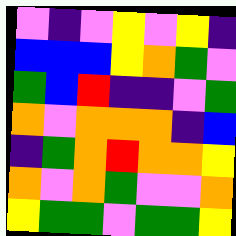[["violet", "indigo", "violet", "yellow", "violet", "yellow", "indigo"], ["blue", "blue", "blue", "yellow", "orange", "green", "violet"], ["green", "blue", "red", "indigo", "indigo", "violet", "green"], ["orange", "violet", "orange", "orange", "orange", "indigo", "blue"], ["indigo", "green", "orange", "red", "orange", "orange", "yellow"], ["orange", "violet", "orange", "green", "violet", "violet", "orange"], ["yellow", "green", "green", "violet", "green", "green", "yellow"]]